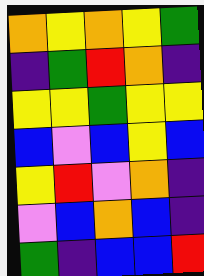[["orange", "yellow", "orange", "yellow", "green"], ["indigo", "green", "red", "orange", "indigo"], ["yellow", "yellow", "green", "yellow", "yellow"], ["blue", "violet", "blue", "yellow", "blue"], ["yellow", "red", "violet", "orange", "indigo"], ["violet", "blue", "orange", "blue", "indigo"], ["green", "indigo", "blue", "blue", "red"]]